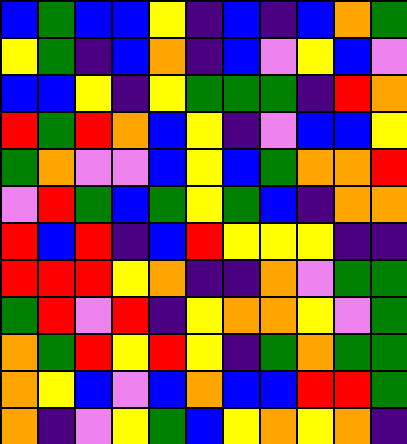[["blue", "green", "blue", "blue", "yellow", "indigo", "blue", "indigo", "blue", "orange", "green"], ["yellow", "green", "indigo", "blue", "orange", "indigo", "blue", "violet", "yellow", "blue", "violet"], ["blue", "blue", "yellow", "indigo", "yellow", "green", "green", "green", "indigo", "red", "orange"], ["red", "green", "red", "orange", "blue", "yellow", "indigo", "violet", "blue", "blue", "yellow"], ["green", "orange", "violet", "violet", "blue", "yellow", "blue", "green", "orange", "orange", "red"], ["violet", "red", "green", "blue", "green", "yellow", "green", "blue", "indigo", "orange", "orange"], ["red", "blue", "red", "indigo", "blue", "red", "yellow", "yellow", "yellow", "indigo", "indigo"], ["red", "red", "red", "yellow", "orange", "indigo", "indigo", "orange", "violet", "green", "green"], ["green", "red", "violet", "red", "indigo", "yellow", "orange", "orange", "yellow", "violet", "green"], ["orange", "green", "red", "yellow", "red", "yellow", "indigo", "green", "orange", "green", "green"], ["orange", "yellow", "blue", "violet", "blue", "orange", "blue", "blue", "red", "red", "green"], ["orange", "indigo", "violet", "yellow", "green", "blue", "yellow", "orange", "yellow", "orange", "indigo"]]